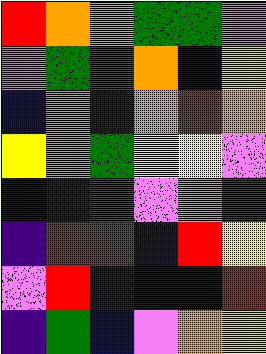[["red", "orange", "violet", "green", "green", "violet"], ["violet", "green", "green", "orange", "blue", "yellow"], ["blue", "orange", "indigo", "orange", "red", "orange"], ["yellow", "violet", "green", "yellow", "yellow", "violet"], ["indigo", "indigo", "green", "violet", "violet", "green"], ["indigo", "red", "red", "blue", "red", "yellow"], ["violet", "red", "indigo", "indigo", "indigo", "red"], ["indigo", "green", "blue", "violet", "orange", "yellow"]]